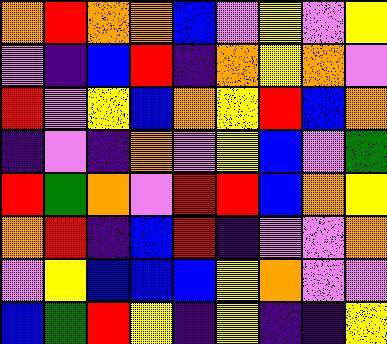[["orange", "red", "orange", "orange", "blue", "violet", "yellow", "violet", "yellow"], ["violet", "indigo", "blue", "red", "indigo", "orange", "yellow", "orange", "violet"], ["red", "violet", "yellow", "blue", "orange", "yellow", "red", "blue", "orange"], ["indigo", "violet", "indigo", "orange", "violet", "yellow", "blue", "violet", "green"], ["red", "green", "orange", "violet", "red", "red", "blue", "orange", "yellow"], ["orange", "red", "indigo", "blue", "red", "indigo", "violet", "violet", "orange"], ["violet", "yellow", "blue", "blue", "blue", "yellow", "orange", "violet", "violet"], ["blue", "green", "red", "yellow", "indigo", "yellow", "indigo", "indigo", "yellow"]]